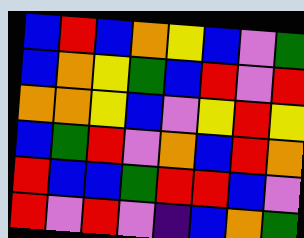[["blue", "red", "blue", "orange", "yellow", "blue", "violet", "green"], ["blue", "orange", "yellow", "green", "blue", "red", "violet", "red"], ["orange", "orange", "yellow", "blue", "violet", "yellow", "red", "yellow"], ["blue", "green", "red", "violet", "orange", "blue", "red", "orange"], ["red", "blue", "blue", "green", "red", "red", "blue", "violet"], ["red", "violet", "red", "violet", "indigo", "blue", "orange", "green"]]